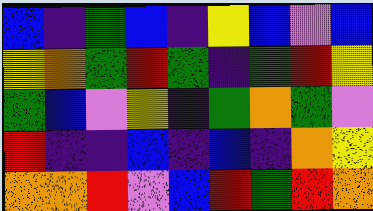[["blue", "indigo", "green", "blue", "indigo", "yellow", "blue", "violet", "blue"], ["yellow", "orange", "green", "red", "green", "indigo", "green", "red", "yellow"], ["green", "blue", "violet", "yellow", "indigo", "green", "orange", "green", "violet"], ["red", "indigo", "indigo", "blue", "indigo", "blue", "indigo", "orange", "yellow"], ["orange", "orange", "red", "violet", "blue", "red", "green", "red", "orange"]]